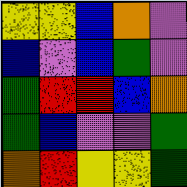[["yellow", "yellow", "blue", "orange", "violet"], ["blue", "violet", "blue", "green", "violet"], ["green", "red", "red", "blue", "orange"], ["green", "blue", "violet", "violet", "green"], ["orange", "red", "yellow", "yellow", "green"]]